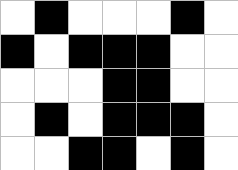[["white", "black", "white", "white", "white", "black", "white"], ["black", "white", "black", "black", "black", "white", "white"], ["white", "white", "white", "black", "black", "white", "white"], ["white", "black", "white", "black", "black", "black", "white"], ["white", "white", "black", "black", "white", "black", "white"]]